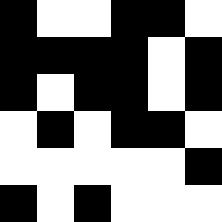[["black", "white", "white", "black", "black", "white"], ["black", "black", "black", "black", "white", "black"], ["black", "white", "black", "black", "white", "black"], ["white", "black", "white", "black", "black", "white"], ["white", "white", "white", "white", "white", "black"], ["black", "white", "black", "white", "white", "white"]]